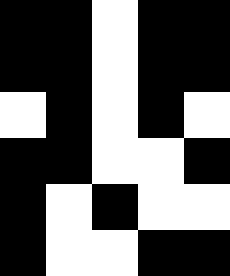[["black", "black", "white", "black", "black"], ["black", "black", "white", "black", "black"], ["white", "black", "white", "black", "white"], ["black", "black", "white", "white", "black"], ["black", "white", "black", "white", "white"], ["black", "white", "white", "black", "black"]]